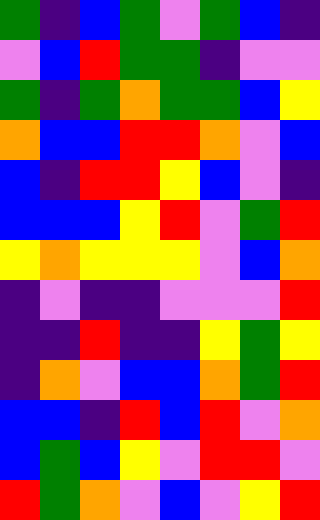[["green", "indigo", "blue", "green", "violet", "green", "blue", "indigo"], ["violet", "blue", "red", "green", "green", "indigo", "violet", "violet"], ["green", "indigo", "green", "orange", "green", "green", "blue", "yellow"], ["orange", "blue", "blue", "red", "red", "orange", "violet", "blue"], ["blue", "indigo", "red", "red", "yellow", "blue", "violet", "indigo"], ["blue", "blue", "blue", "yellow", "red", "violet", "green", "red"], ["yellow", "orange", "yellow", "yellow", "yellow", "violet", "blue", "orange"], ["indigo", "violet", "indigo", "indigo", "violet", "violet", "violet", "red"], ["indigo", "indigo", "red", "indigo", "indigo", "yellow", "green", "yellow"], ["indigo", "orange", "violet", "blue", "blue", "orange", "green", "red"], ["blue", "blue", "indigo", "red", "blue", "red", "violet", "orange"], ["blue", "green", "blue", "yellow", "violet", "red", "red", "violet"], ["red", "green", "orange", "violet", "blue", "violet", "yellow", "red"]]